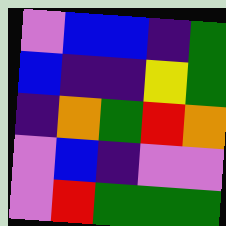[["violet", "blue", "blue", "indigo", "green"], ["blue", "indigo", "indigo", "yellow", "green"], ["indigo", "orange", "green", "red", "orange"], ["violet", "blue", "indigo", "violet", "violet"], ["violet", "red", "green", "green", "green"]]